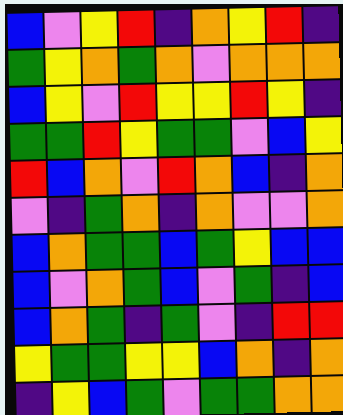[["blue", "violet", "yellow", "red", "indigo", "orange", "yellow", "red", "indigo"], ["green", "yellow", "orange", "green", "orange", "violet", "orange", "orange", "orange"], ["blue", "yellow", "violet", "red", "yellow", "yellow", "red", "yellow", "indigo"], ["green", "green", "red", "yellow", "green", "green", "violet", "blue", "yellow"], ["red", "blue", "orange", "violet", "red", "orange", "blue", "indigo", "orange"], ["violet", "indigo", "green", "orange", "indigo", "orange", "violet", "violet", "orange"], ["blue", "orange", "green", "green", "blue", "green", "yellow", "blue", "blue"], ["blue", "violet", "orange", "green", "blue", "violet", "green", "indigo", "blue"], ["blue", "orange", "green", "indigo", "green", "violet", "indigo", "red", "red"], ["yellow", "green", "green", "yellow", "yellow", "blue", "orange", "indigo", "orange"], ["indigo", "yellow", "blue", "green", "violet", "green", "green", "orange", "orange"]]